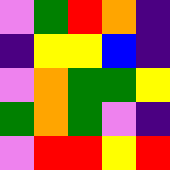[["violet", "green", "red", "orange", "indigo"], ["indigo", "yellow", "yellow", "blue", "indigo"], ["violet", "orange", "green", "green", "yellow"], ["green", "orange", "green", "violet", "indigo"], ["violet", "red", "red", "yellow", "red"]]